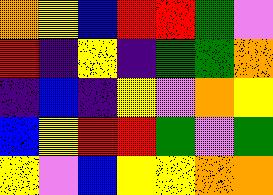[["orange", "yellow", "blue", "red", "red", "green", "violet"], ["red", "indigo", "yellow", "indigo", "green", "green", "orange"], ["indigo", "blue", "indigo", "yellow", "violet", "orange", "yellow"], ["blue", "yellow", "red", "red", "green", "violet", "green"], ["yellow", "violet", "blue", "yellow", "yellow", "orange", "orange"]]